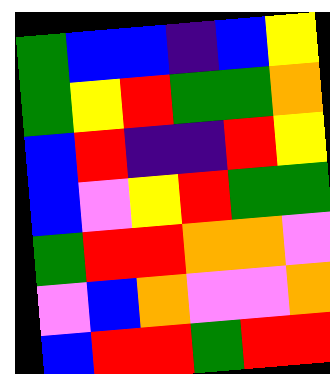[["green", "blue", "blue", "indigo", "blue", "yellow"], ["green", "yellow", "red", "green", "green", "orange"], ["blue", "red", "indigo", "indigo", "red", "yellow"], ["blue", "violet", "yellow", "red", "green", "green"], ["green", "red", "red", "orange", "orange", "violet"], ["violet", "blue", "orange", "violet", "violet", "orange"], ["blue", "red", "red", "green", "red", "red"]]